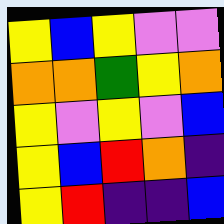[["yellow", "blue", "yellow", "violet", "violet"], ["orange", "orange", "green", "yellow", "orange"], ["yellow", "violet", "yellow", "violet", "blue"], ["yellow", "blue", "red", "orange", "indigo"], ["yellow", "red", "indigo", "indigo", "blue"]]